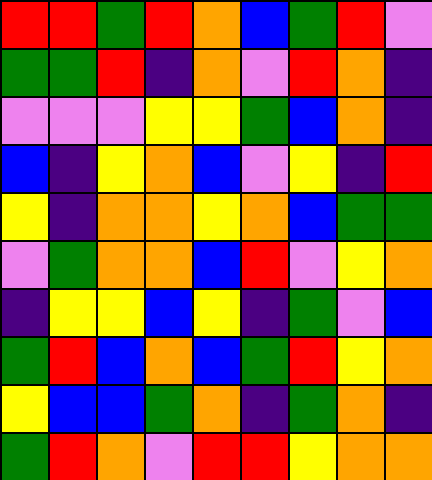[["red", "red", "green", "red", "orange", "blue", "green", "red", "violet"], ["green", "green", "red", "indigo", "orange", "violet", "red", "orange", "indigo"], ["violet", "violet", "violet", "yellow", "yellow", "green", "blue", "orange", "indigo"], ["blue", "indigo", "yellow", "orange", "blue", "violet", "yellow", "indigo", "red"], ["yellow", "indigo", "orange", "orange", "yellow", "orange", "blue", "green", "green"], ["violet", "green", "orange", "orange", "blue", "red", "violet", "yellow", "orange"], ["indigo", "yellow", "yellow", "blue", "yellow", "indigo", "green", "violet", "blue"], ["green", "red", "blue", "orange", "blue", "green", "red", "yellow", "orange"], ["yellow", "blue", "blue", "green", "orange", "indigo", "green", "orange", "indigo"], ["green", "red", "orange", "violet", "red", "red", "yellow", "orange", "orange"]]